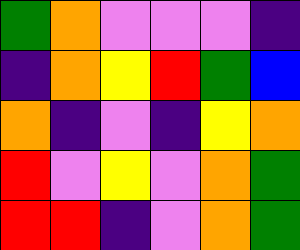[["green", "orange", "violet", "violet", "violet", "indigo"], ["indigo", "orange", "yellow", "red", "green", "blue"], ["orange", "indigo", "violet", "indigo", "yellow", "orange"], ["red", "violet", "yellow", "violet", "orange", "green"], ["red", "red", "indigo", "violet", "orange", "green"]]